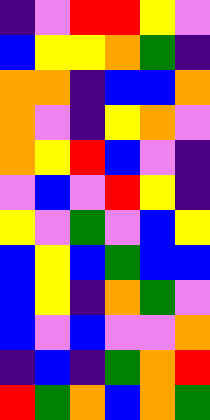[["indigo", "violet", "red", "red", "yellow", "violet"], ["blue", "yellow", "yellow", "orange", "green", "indigo"], ["orange", "orange", "indigo", "blue", "blue", "orange"], ["orange", "violet", "indigo", "yellow", "orange", "violet"], ["orange", "yellow", "red", "blue", "violet", "indigo"], ["violet", "blue", "violet", "red", "yellow", "indigo"], ["yellow", "violet", "green", "violet", "blue", "yellow"], ["blue", "yellow", "blue", "green", "blue", "blue"], ["blue", "yellow", "indigo", "orange", "green", "violet"], ["blue", "violet", "blue", "violet", "violet", "orange"], ["indigo", "blue", "indigo", "green", "orange", "red"], ["red", "green", "orange", "blue", "orange", "green"]]